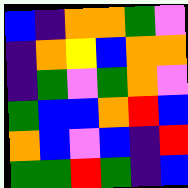[["blue", "indigo", "orange", "orange", "green", "violet"], ["indigo", "orange", "yellow", "blue", "orange", "orange"], ["indigo", "green", "violet", "green", "orange", "violet"], ["green", "blue", "blue", "orange", "red", "blue"], ["orange", "blue", "violet", "blue", "indigo", "red"], ["green", "green", "red", "green", "indigo", "blue"]]